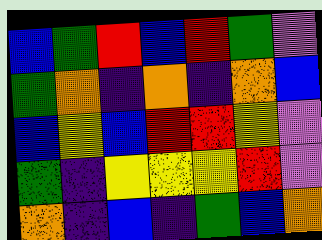[["blue", "green", "red", "blue", "red", "green", "violet"], ["green", "orange", "indigo", "orange", "indigo", "orange", "blue"], ["blue", "yellow", "blue", "red", "red", "yellow", "violet"], ["green", "indigo", "yellow", "yellow", "yellow", "red", "violet"], ["orange", "indigo", "blue", "indigo", "green", "blue", "orange"]]